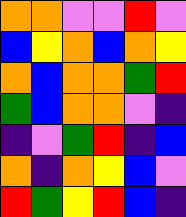[["orange", "orange", "violet", "violet", "red", "violet"], ["blue", "yellow", "orange", "blue", "orange", "yellow"], ["orange", "blue", "orange", "orange", "green", "red"], ["green", "blue", "orange", "orange", "violet", "indigo"], ["indigo", "violet", "green", "red", "indigo", "blue"], ["orange", "indigo", "orange", "yellow", "blue", "violet"], ["red", "green", "yellow", "red", "blue", "indigo"]]